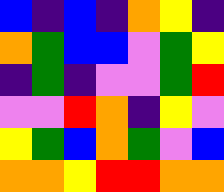[["blue", "indigo", "blue", "indigo", "orange", "yellow", "indigo"], ["orange", "green", "blue", "blue", "violet", "green", "yellow"], ["indigo", "green", "indigo", "violet", "violet", "green", "red"], ["violet", "violet", "red", "orange", "indigo", "yellow", "violet"], ["yellow", "green", "blue", "orange", "green", "violet", "blue"], ["orange", "orange", "yellow", "red", "red", "orange", "orange"]]